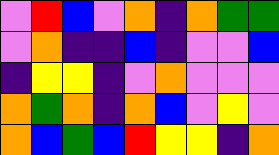[["violet", "red", "blue", "violet", "orange", "indigo", "orange", "green", "green"], ["violet", "orange", "indigo", "indigo", "blue", "indigo", "violet", "violet", "blue"], ["indigo", "yellow", "yellow", "indigo", "violet", "orange", "violet", "violet", "violet"], ["orange", "green", "orange", "indigo", "orange", "blue", "violet", "yellow", "violet"], ["orange", "blue", "green", "blue", "red", "yellow", "yellow", "indigo", "orange"]]